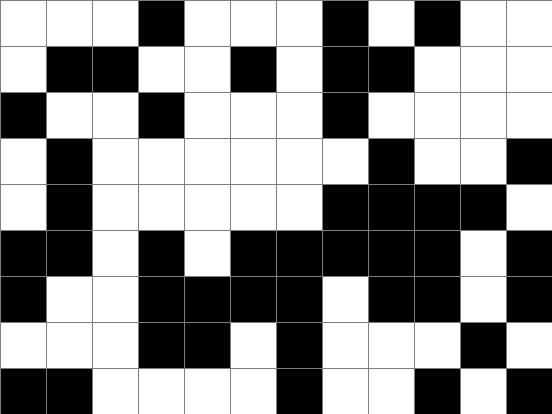[["white", "white", "white", "black", "white", "white", "white", "black", "white", "black", "white", "white"], ["white", "black", "black", "white", "white", "black", "white", "black", "black", "white", "white", "white"], ["black", "white", "white", "black", "white", "white", "white", "black", "white", "white", "white", "white"], ["white", "black", "white", "white", "white", "white", "white", "white", "black", "white", "white", "black"], ["white", "black", "white", "white", "white", "white", "white", "black", "black", "black", "black", "white"], ["black", "black", "white", "black", "white", "black", "black", "black", "black", "black", "white", "black"], ["black", "white", "white", "black", "black", "black", "black", "white", "black", "black", "white", "black"], ["white", "white", "white", "black", "black", "white", "black", "white", "white", "white", "black", "white"], ["black", "black", "white", "white", "white", "white", "black", "white", "white", "black", "white", "black"]]